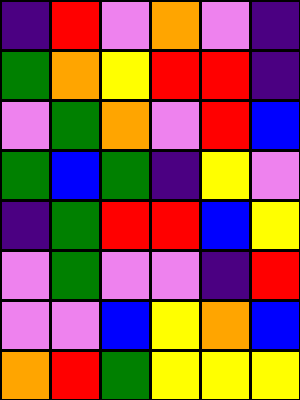[["indigo", "red", "violet", "orange", "violet", "indigo"], ["green", "orange", "yellow", "red", "red", "indigo"], ["violet", "green", "orange", "violet", "red", "blue"], ["green", "blue", "green", "indigo", "yellow", "violet"], ["indigo", "green", "red", "red", "blue", "yellow"], ["violet", "green", "violet", "violet", "indigo", "red"], ["violet", "violet", "blue", "yellow", "orange", "blue"], ["orange", "red", "green", "yellow", "yellow", "yellow"]]